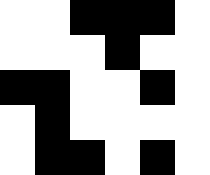[["white", "white", "black", "black", "black", "white"], ["white", "white", "white", "black", "white", "white"], ["black", "black", "white", "white", "black", "white"], ["white", "black", "white", "white", "white", "white"], ["white", "black", "black", "white", "black", "white"]]